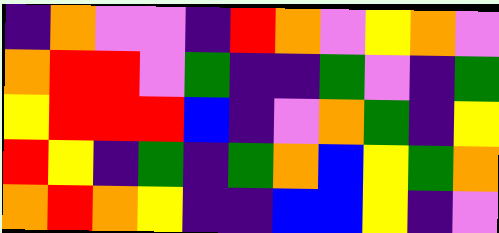[["indigo", "orange", "violet", "violet", "indigo", "red", "orange", "violet", "yellow", "orange", "violet"], ["orange", "red", "red", "violet", "green", "indigo", "indigo", "green", "violet", "indigo", "green"], ["yellow", "red", "red", "red", "blue", "indigo", "violet", "orange", "green", "indigo", "yellow"], ["red", "yellow", "indigo", "green", "indigo", "green", "orange", "blue", "yellow", "green", "orange"], ["orange", "red", "orange", "yellow", "indigo", "indigo", "blue", "blue", "yellow", "indigo", "violet"]]